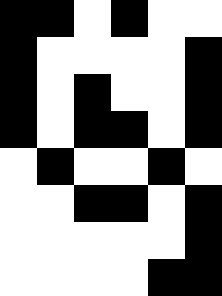[["black", "black", "white", "black", "white", "white"], ["black", "white", "white", "white", "white", "black"], ["black", "white", "black", "white", "white", "black"], ["black", "white", "black", "black", "white", "black"], ["white", "black", "white", "white", "black", "white"], ["white", "white", "black", "black", "white", "black"], ["white", "white", "white", "white", "white", "black"], ["white", "white", "white", "white", "black", "black"]]